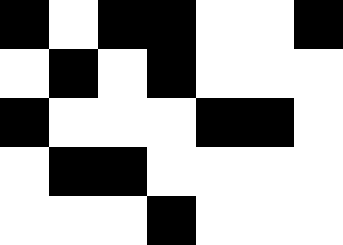[["black", "white", "black", "black", "white", "white", "black"], ["white", "black", "white", "black", "white", "white", "white"], ["black", "white", "white", "white", "black", "black", "white"], ["white", "black", "black", "white", "white", "white", "white"], ["white", "white", "white", "black", "white", "white", "white"]]